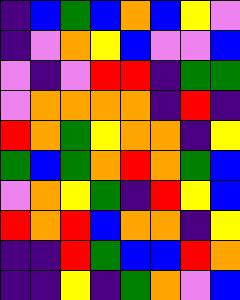[["indigo", "blue", "green", "blue", "orange", "blue", "yellow", "violet"], ["indigo", "violet", "orange", "yellow", "blue", "violet", "violet", "blue"], ["violet", "indigo", "violet", "red", "red", "indigo", "green", "green"], ["violet", "orange", "orange", "orange", "orange", "indigo", "red", "indigo"], ["red", "orange", "green", "yellow", "orange", "orange", "indigo", "yellow"], ["green", "blue", "green", "orange", "red", "orange", "green", "blue"], ["violet", "orange", "yellow", "green", "indigo", "red", "yellow", "blue"], ["red", "orange", "red", "blue", "orange", "orange", "indigo", "yellow"], ["indigo", "indigo", "red", "green", "blue", "blue", "red", "orange"], ["indigo", "indigo", "yellow", "indigo", "green", "orange", "violet", "blue"]]